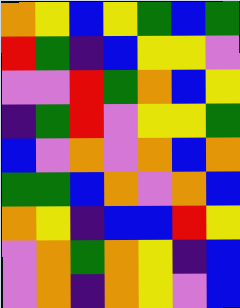[["orange", "yellow", "blue", "yellow", "green", "blue", "green"], ["red", "green", "indigo", "blue", "yellow", "yellow", "violet"], ["violet", "violet", "red", "green", "orange", "blue", "yellow"], ["indigo", "green", "red", "violet", "yellow", "yellow", "green"], ["blue", "violet", "orange", "violet", "orange", "blue", "orange"], ["green", "green", "blue", "orange", "violet", "orange", "blue"], ["orange", "yellow", "indigo", "blue", "blue", "red", "yellow"], ["violet", "orange", "green", "orange", "yellow", "indigo", "blue"], ["violet", "orange", "indigo", "orange", "yellow", "violet", "blue"]]